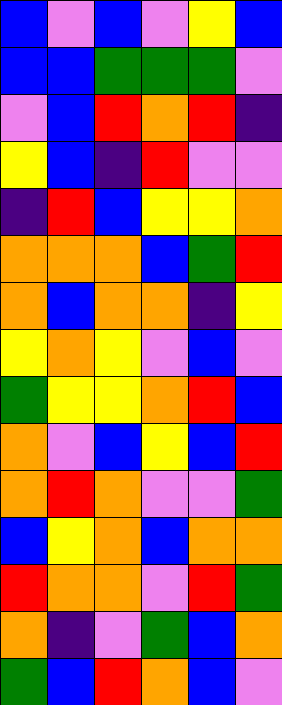[["blue", "violet", "blue", "violet", "yellow", "blue"], ["blue", "blue", "green", "green", "green", "violet"], ["violet", "blue", "red", "orange", "red", "indigo"], ["yellow", "blue", "indigo", "red", "violet", "violet"], ["indigo", "red", "blue", "yellow", "yellow", "orange"], ["orange", "orange", "orange", "blue", "green", "red"], ["orange", "blue", "orange", "orange", "indigo", "yellow"], ["yellow", "orange", "yellow", "violet", "blue", "violet"], ["green", "yellow", "yellow", "orange", "red", "blue"], ["orange", "violet", "blue", "yellow", "blue", "red"], ["orange", "red", "orange", "violet", "violet", "green"], ["blue", "yellow", "orange", "blue", "orange", "orange"], ["red", "orange", "orange", "violet", "red", "green"], ["orange", "indigo", "violet", "green", "blue", "orange"], ["green", "blue", "red", "orange", "blue", "violet"]]